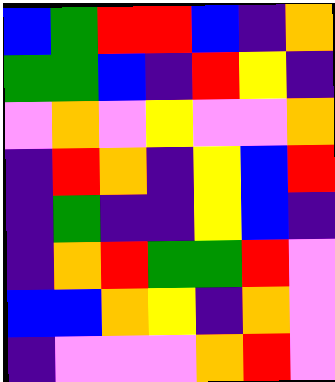[["blue", "green", "red", "red", "blue", "indigo", "orange"], ["green", "green", "blue", "indigo", "red", "yellow", "indigo"], ["violet", "orange", "violet", "yellow", "violet", "violet", "orange"], ["indigo", "red", "orange", "indigo", "yellow", "blue", "red"], ["indigo", "green", "indigo", "indigo", "yellow", "blue", "indigo"], ["indigo", "orange", "red", "green", "green", "red", "violet"], ["blue", "blue", "orange", "yellow", "indigo", "orange", "violet"], ["indigo", "violet", "violet", "violet", "orange", "red", "violet"]]